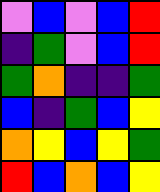[["violet", "blue", "violet", "blue", "red"], ["indigo", "green", "violet", "blue", "red"], ["green", "orange", "indigo", "indigo", "green"], ["blue", "indigo", "green", "blue", "yellow"], ["orange", "yellow", "blue", "yellow", "green"], ["red", "blue", "orange", "blue", "yellow"]]